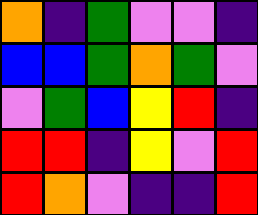[["orange", "indigo", "green", "violet", "violet", "indigo"], ["blue", "blue", "green", "orange", "green", "violet"], ["violet", "green", "blue", "yellow", "red", "indigo"], ["red", "red", "indigo", "yellow", "violet", "red"], ["red", "orange", "violet", "indigo", "indigo", "red"]]